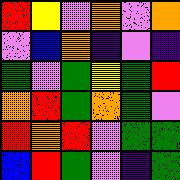[["red", "yellow", "violet", "orange", "violet", "orange"], ["violet", "blue", "orange", "indigo", "violet", "indigo"], ["green", "violet", "green", "yellow", "green", "red"], ["orange", "red", "green", "orange", "green", "violet"], ["red", "orange", "red", "violet", "green", "green"], ["blue", "red", "green", "violet", "indigo", "green"]]